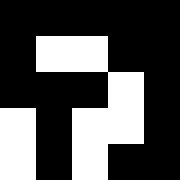[["black", "black", "black", "black", "black"], ["black", "white", "white", "black", "black"], ["black", "black", "black", "white", "black"], ["white", "black", "white", "white", "black"], ["white", "black", "white", "black", "black"]]